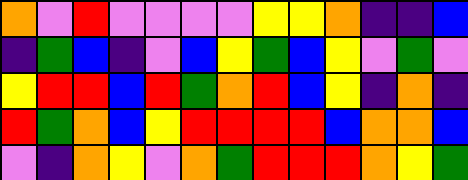[["orange", "violet", "red", "violet", "violet", "violet", "violet", "yellow", "yellow", "orange", "indigo", "indigo", "blue"], ["indigo", "green", "blue", "indigo", "violet", "blue", "yellow", "green", "blue", "yellow", "violet", "green", "violet"], ["yellow", "red", "red", "blue", "red", "green", "orange", "red", "blue", "yellow", "indigo", "orange", "indigo"], ["red", "green", "orange", "blue", "yellow", "red", "red", "red", "red", "blue", "orange", "orange", "blue"], ["violet", "indigo", "orange", "yellow", "violet", "orange", "green", "red", "red", "red", "orange", "yellow", "green"]]